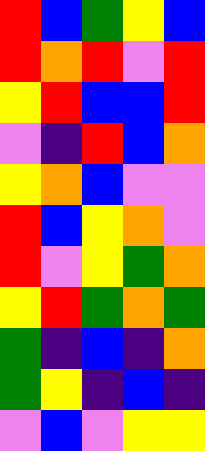[["red", "blue", "green", "yellow", "blue"], ["red", "orange", "red", "violet", "red"], ["yellow", "red", "blue", "blue", "red"], ["violet", "indigo", "red", "blue", "orange"], ["yellow", "orange", "blue", "violet", "violet"], ["red", "blue", "yellow", "orange", "violet"], ["red", "violet", "yellow", "green", "orange"], ["yellow", "red", "green", "orange", "green"], ["green", "indigo", "blue", "indigo", "orange"], ["green", "yellow", "indigo", "blue", "indigo"], ["violet", "blue", "violet", "yellow", "yellow"]]